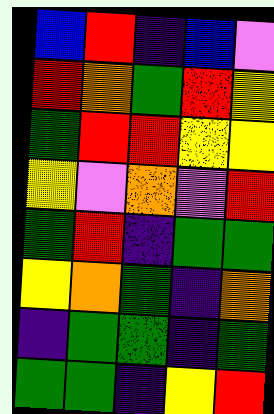[["blue", "red", "indigo", "blue", "violet"], ["red", "orange", "green", "red", "yellow"], ["green", "red", "red", "yellow", "yellow"], ["yellow", "violet", "orange", "violet", "red"], ["green", "red", "indigo", "green", "green"], ["yellow", "orange", "green", "indigo", "orange"], ["indigo", "green", "green", "indigo", "green"], ["green", "green", "indigo", "yellow", "red"]]